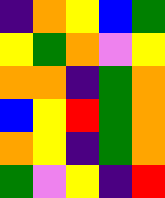[["indigo", "orange", "yellow", "blue", "green"], ["yellow", "green", "orange", "violet", "yellow"], ["orange", "orange", "indigo", "green", "orange"], ["blue", "yellow", "red", "green", "orange"], ["orange", "yellow", "indigo", "green", "orange"], ["green", "violet", "yellow", "indigo", "red"]]